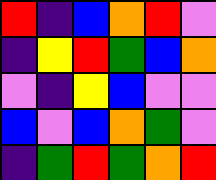[["red", "indigo", "blue", "orange", "red", "violet"], ["indigo", "yellow", "red", "green", "blue", "orange"], ["violet", "indigo", "yellow", "blue", "violet", "violet"], ["blue", "violet", "blue", "orange", "green", "violet"], ["indigo", "green", "red", "green", "orange", "red"]]